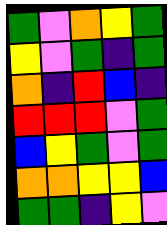[["green", "violet", "orange", "yellow", "green"], ["yellow", "violet", "green", "indigo", "green"], ["orange", "indigo", "red", "blue", "indigo"], ["red", "red", "red", "violet", "green"], ["blue", "yellow", "green", "violet", "green"], ["orange", "orange", "yellow", "yellow", "blue"], ["green", "green", "indigo", "yellow", "violet"]]